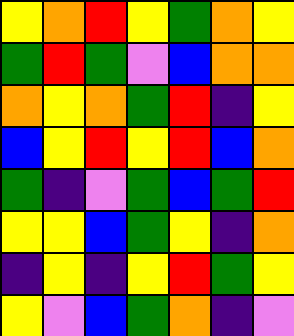[["yellow", "orange", "red", "yellow", "green", "orange", "yellow"], ["green", "red", "green", "violet", "blue", "orange", "orange"], ["orange", "yellow", "orange", "green", "red", "indigo", "yellow"], ["blue", "yellow", "red", "yellow", "red", "blue", "orange"], ["green", "indigo", "violet", "green", "blue", "green", "red"], ["yellow", "yellow", "blue", "green", "yellow", "indigo", "orange"], ["indigo", "yellow", "indigo", "yellow", "red", "green", "yellow"], ["yellow", "violet", "blue", "green", "orange", "indigo", "violet"]]